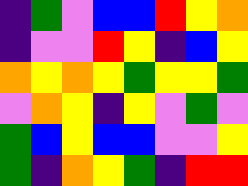[["indigo", "green", "violet", "blue", "blue", "red", "yellow", "orange"], ["indigo", "violet", "violet", "red", "yellow", "indigo", "blue", "yellow"], ["orange", "yellow", "orange", "yellow", "green", "yellow", "yellow", "green"], ["violet", "orange", "yellow", "indigo", "yellow", "violet", "green", "violet"], ["green", "blue", "yellow", "blue", "blue", "violet", "violet", "yellow"], ["green", "indigo", "orange", "yellow", "green", "indigo", "red", "red"]]